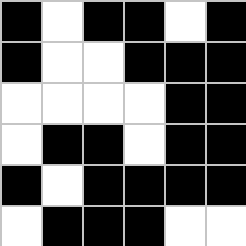[["black", "white", "black", "black", "white", "black"], ["black", "white", "white", "black", "black", "black"], ["white", "white", "white", "white", "black", "black"], ["white", "black", "black", "white", "black", "black"], ["black", "white", "black", "black", "black", "black"], ["white", "black", "black", "black", "white", "white"]]